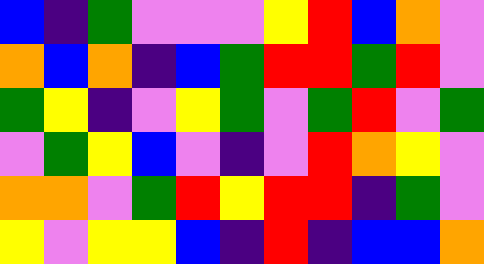[["blue", "indigo", "green", "violet", "violet", "violet", "yellow", "red", "blue", "orange", "violet"], ["orange", "blue", "orange", "indigo", "blue", "green", "red", "red", "green", "red", "violet"], ["green", "yellow", "indigo", "violet", "yellow", "green", "violet", "green", "red", "violet", "green"], ["violet", "green", "yellow", "blue", "violet", "indigo", "violet", "red", "orange", "yellow", "violet"], ["orange", "orange", "violet", "green", "red", "yellow", "red", "red", "indigo", "green", "violet"], ["yellow", "violet", "yellow", "yellow", "blue", "indigo", "red", "indigo", "blue", "blue", "orange"]]